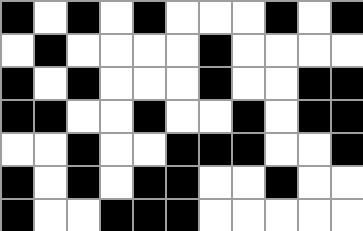[["black", "white", "black", "white", "black", "white", "white", "white", "black", "white", "black"], ["white", "black", "white", "white", "white", "white", "black", "white", "white", "white", "white"], ["black", "white", "black", "white", "white", "white", "black", "white", "white", "black", "black"], ["black", "black", "white", "white", "black", "white", "white", "black", "white", "black", "black"], ["white", "white", "black", "white", "white", "black", "black", "black", "white", "white", "black"], ["black", "white", "black", "white", "black", "black", "white", "white", "black", "white", "white"], ["black", "white", "white", "black", "black", "black", "white", "white", "white", "white", "white"]]